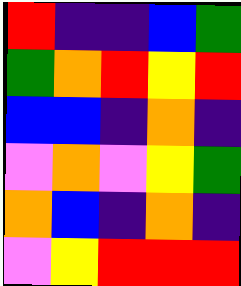[["red", "indigo", "indigo", "blue", "green"], ["green", "orange", "red", "yellow", "red"], ["blue", "blue", "indigo", "orange", "indigo"], ["violet", "orange", "violet", "yellow", "green"], ["orange", "blue", "indigo", "orange", "indigo"], ["violet", "yellow", "red", "red", "red"]]